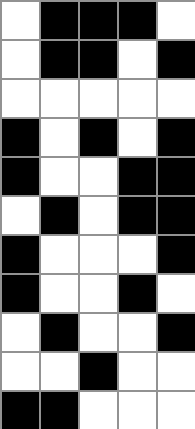[["white", "black", "black", "black", "white"], ["white", "black", "black", "white", "black"], ["white", "white", "white", "white", "white"], ["black", "white", "black", "white", "black"], ["black", "white", "white", "black", "black"], ["white", "black", "white", "black", "black"], ["black", "white", "white", "white", "black"], ["black", "white", "white", "black", "white"], ["white", "black", "white", "white", "black"], ["white", "white", "black", "white", "white"], ["black", "black", "white", "white", "white"]]